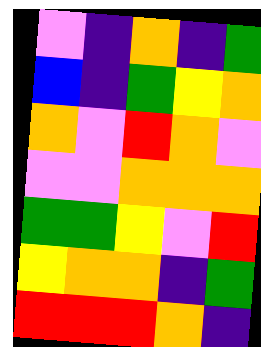[["violet", "indigo", "orange", "indigo", "green"], ["blue", "indigo", "green", "yellow", "orange"], ["orange", "violet", "red", "orange", "violet"], ["violet", "violet", "orange", "orange", "orange"], ["green", "green", "yellow", "violet", "red"], ["yellow", "orange", "orange", "indigo", "green"], ["red", "red", "red", "orange", "indigo"]]